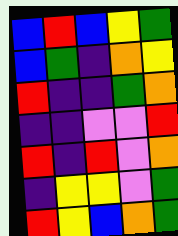[["blue", "red", "blue", "yellow", "green"], ["blue", "green", "indigo", "orange", "yellow"], ["red", "indigo", "indigo", "green", "orange"], ["indigo", "indigo", "violet", "violet", "red"], ["red", "indigo", "red", "violet", "orange"], ["indigo", "yellow", "yellow", "violet", "green"], ["red", "yellow", "blue", "orange", "green"]]